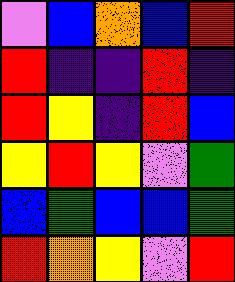[["violet", "blue", "orange", "blue", "red"], ["red", "indigo", "indigo", "red", "indigo"], ["red", "yellow", "indigo", "red", "blue"], ["yellow", "red", "yellow", "violet", "green"], ["blue", "green", "blue", "blue", "green"], ["red", "orange", "yellow", "violet", "red"]]